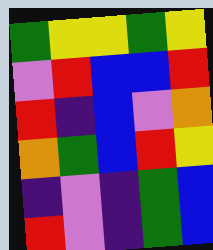[["green", "yellow", "yellow", "green", "yellow"], ["violet", "red", "blue", "blue", "red"], ["red", "indigo", "blue", "violet", "orange"], ["orange", "green", "blue", "red", "yellow"], ["indigo", "violet", "indigo", "green", "blue"], ["red", "violet", "indigo", "green", "blue"]]